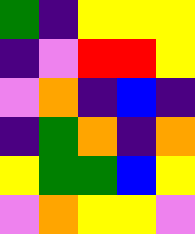[["green", "indigo", "yellow", "yellow", "yellow"], ["indigo", "violet", "red", "red", "yellow"], ["violet", "orange", "indigo", "blue", "indigo"], ["indigo", "green", "orange", "indigo", "orange"], ["yellow", "green", "green", "blue", "yellow"], ["violet", "orange", "yellow", "yellow", "violet"]]